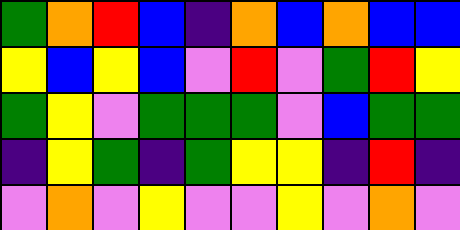[["green", "orange", "red", "blue", "indigo", "orange", "blue", "orange", "blue", "blue"], ["yellow", "blue", "yellow", "blue", "violet", "red", "violet", "green", "red", "yellow"], ["green", "yellow", "violet", "green", "green", "green", "violet", "blue", "green", "green"], ["indigo", "yellow", "green", "indigo", "green", "yellow", "yellow", "indigo", "red", "indigo"], ["violet", "orange", "violet", "yellow", "violet", "violet", "yellow", "violet", "orange", "violet"]]